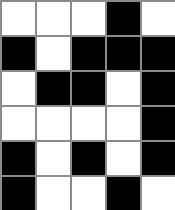[["white", "white", "white", "black", "white"], ["black", "white", "black", "black", "black"], ["white", "black", "black", "white", "black"], ["white", "white", "white", "white", "black"], ["black", "white", "black", "white", "black"], ["black", "white", "white", "black", "white"]]